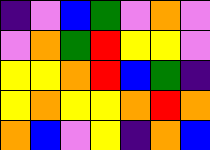[["indigo", "violet", "blue", "green", "violet", "orange", "violet"], ["violet", "orange", "green", "red", "yellow", "yellow", "violet"], ["yellow", "yellow", "orange", "red", "blue", "green", "indigo"], ["yellow", "orange", "yellow", "yellow", "orange", "red", "orange"], ["orange", "blue", "violet", "yellow", "indigo", "orange", "blue"]]